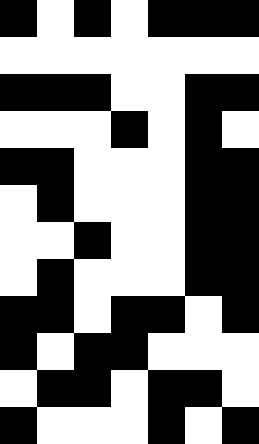[["black", "white", "black", "white", "black", "black", "black"], ["white", "white", "white", "white", "white", "white", "white"], ["black", "black", "black", "white", "white", "black", "black"], ["white", "white", "white", "black", "white", "black", "white"], ["black", "black", "white", "white", "white", "black", "black"], ["white", "black", "white", "white", "white", "black", "black"], ["white", "white", "black", "white", "white", "black", "black"], ["white", "black", "white", "white", "white", "black", "black"], ["black", "black", "white", "black", "black", "white", "black"], ["black", "white", "black", "black", "white", "white", "white"], ["white", "black", "black", "white", "black", "black", "white"], ["black", "white", "white", "white", "black", "white", "black"]]